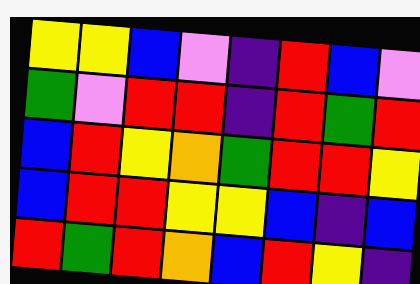[["yellow", "yellow", "blue", "violet", "indigo", "red", "blue", "violet"], ["green", "violet", "red", "red", "indigo", "red", "green", "red"], ["blue", "red", "yellow", "orange", "green", "red", "red", "yellow"], ["blue", "red", "red", "yellow", "yellow", "blue", "indigo", "blue"], ["red", "green", "red", "orange", "blue", "red", "yellow", "indigo"]]